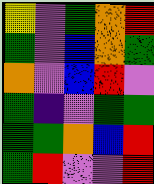[["yellow", "violet", "green", "orange", "red"], ["green", "violet", "blue", "orange", "green"], ["orange", "violet", "blue", "red", "violet"], ["green", "indigo", "violet", "green", "green"], ["green", "green", "orange", "blue", "red"], ["green", "red", "violet", "violet", "red"]]